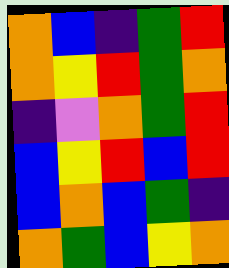[["orange", "blue", "indigo", "green", "red"], ["orange", "yellow", "red", "green", "orange"], ["indigo", "violet", "orange", "green", "red"], ["blue", "yellow", "red", "blue", "red"], ["blue", "orange", "blue", "green", "indigo"], ["orange", "green", "blue", "yellow", "orange"]]